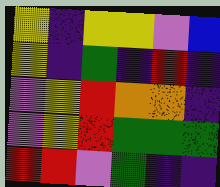[["yellow", "indigo", "yellow", "yellow", "violet", "blue"], ["yellow", "indigo", "green", "indigo", "red", "indigo"], ["violet", "yellow", "red", "orange", "orange", "indigo"], ["violet", "yellow", "red", "green", "green", "green"], ["red", "red", "violet", "green", "indigo", "indigo"]]